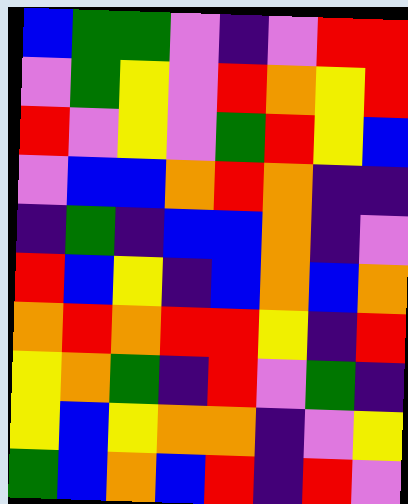[["blue", "green", "green", "violet", "indigo", "violet", "red", "red"], ["violet", "green", "yellow", "violet", "red", "orange", "yellow", "red"], ["red", "violet", "yellow", "violet", "green", "red", "yellow", "blue"], ["violet", "blue", "blue", "orange", "red", "orange", "indigo", "indigo"], ["indigo", "green", "indigo", "blue", "blue", "orange", "indigo", "violet"], ["red", "blue", "yellow", "indigo", "blue", "orange", "blue", "orange"], ["orange", "red", "orange", "red", "red", "yellow", "indigo", "red"], ["yellow", "orange", "green", "indigo", "red", "violet", "green", "indigo"], ["yellow", "blue", "yellow", "orange", "orange", "indigo", "violet", "yellow"], ["green", "blue", "orange", "blue", "red", "indigo", "red", "violet"]]